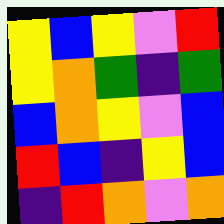[["yellow", "blue", "yellow", "violet", "red"], ["yellow", "orange", "green", "indigo", "green"], ["blue", "orange", "yellow", "violet", "blue"], ["red", "blue", "indigo", "yellow", "blue"], ["indigo", "red", "orange", "violet", "orange"]]